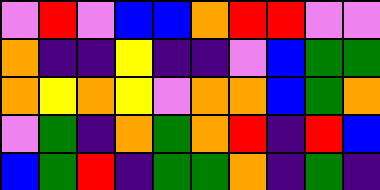[["violet", "red", "violet", "blue", "blue", "orange", "red", "red", "violet", "violet"], ["orange", "indigo", "indigo", "yellow", "indigo", "indigo", "violet", "blue", "green", "green"], ["orange", "yellow", "orange", "yellow", "violet", "orange", "orange", "blue", "green", "orange"], ["violet", "green", "indigo", "orange", "green", "orange", "red", "indigo", "red", "blue"], ["blue", "green", "red", "indigo", "green", "green", "orange", "indigo", "green", "indigo"]]